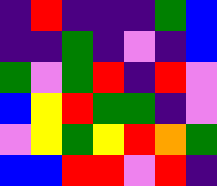[["indigo", "red", "indigo", "indigo", "indigo", "green", "blue"], ["indigo", "indigo", "green", "indigo", "violet", "indigo", "blue"], ["green", "violet", "green", "red", "indigo", "red", "violet"], ["blue", "yellow", "red", "green", "green", "indigo", "violet"], ["violet", "yellow", "green", "yellow", "red", "orange", "green"], ["blue", "blue", "red", "red", "violet", "red", "indigo"]]